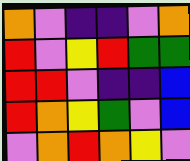[["orange", "violet", "indigo", "indigo", "violet", "orange"], ["red", "violet", "yellow", "red", "green", "green"], ["red", "red", "violet", "indigo", "indigo", "blue"], ["red", "orange", "yellow", "green", "violet", "blue"], ["violet", "orange", "red", "orange", "yellow", "violet"]]